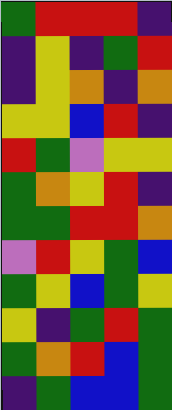[["green", "red", "red", "red", "indigo"], ["indigo", "yellow", "indigo", "green", "red"], ["indigo", "yellow", "orange", "indigo", "orange"], ["yellow", "yellow", "blue", "red", "indigo"], ["red", "green", "violet", "yellow", "yellow"], ["green", "orange", "yellow", "red", "indigo"], ["green", "green", "red", "red", "orange"], ["violet", "red", "yellow", "green", "blue"], ["green", "yellow", "blue", "green", "yellow"], ["yellow", "indigo", "green", "red", "green"], ["green", "orange", "red", "blue", "green"], ["indigo", "green", "blue", "blue", "green"]]